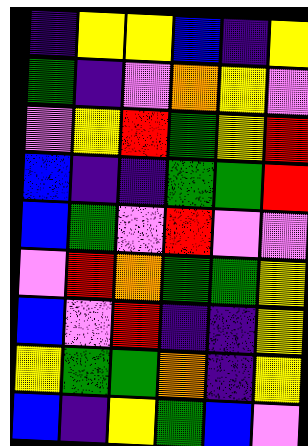[["indigo", "yellow", "yellow", "blue", "indigo", "yellow"], ["green", "indigo", "violet", "orange", "yellow", "violet"], ["violet", "yellow", "red", "green", "yellow", "red"], ["blue", "indigo", "indigo", "green", "green", "red"], ["blue", "green", "violet", "red", "violet", "violet"], ["violet", "red", "orange", "green", "green", "yellow"], ["blue", "violet", "red", "indigo", "indigo", "yellow"], ["yellow", "green", "green", "orange", "indigo", "yellow"], ["blue", "indigo", "yellow", "green", "blue", "violet"]]